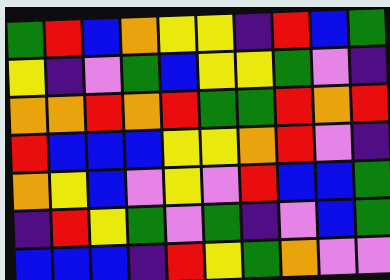[["green", "red", "blue", "orange", "yellow", "yellow", "indigo", "red", "blue", "green"], ["yellow", "indigo", "violet", "green", "blue", "yellow", "yellow", "green", "violet", "indigo"], ["orange", "orange", "red", "orange", "red", "green", "green", "red", "orange", "red"], ["red", "blue", "blue", "blue", "yellow", "yellow", "orange", "red", "violet", "indigo"], ["orange", "yellow", "blue", "violet", "yellow", "violet", "red", "blue", "blue", "green"], ["indigo", "red", "yellow", "green", "violet", "green", "indigo", "violet", "blue", "green"], ["blue", "blue", "blue", "indigo", "red", "yellow", "green", "orange", "violet", "violet"]]